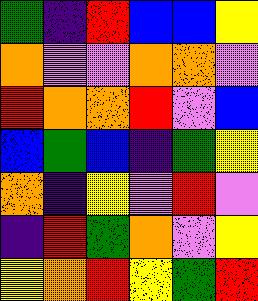[["green", "indigo", "red", "blue", "blue", "yellow"], ["orange", "violet", "violet", "orange", "orange", "violet"], ["red", "orange", "orange", "red", "violet", "blue"], ["blue", "green", "blue", "indigo", "green", "yellow"], ["orange", "indigo", "yellow", "violet", "red", "violet"], ["indigo", "red", "green", "orange", "violet", "yellow"], ["yellow", "orange", "red", "yellow", "green", "red"]]